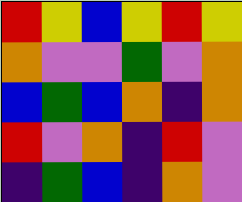[["red", "yellow", "blue", "yellow", "red", "yellow"], ["orange", "violet", "violet", "green", "violet", "orange"], ["blue", "green", "blue", "orange", "indigo", "orange"], ["red", "violet", "orange", "indigo", "red", "violet"], ["indigo", "green", "blue", "indigo", "orange", "violet"]]